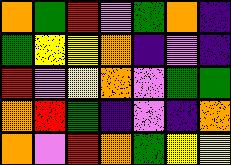[["orange", "green", "red", "violet", "green", "orange", "indigo"], ["green", "yellow", "yellow", "orange", "indigo", "violet", "indigo"], ["red", "violet", "yellow", "orange", "violet", "green", "green"], ["orange", "red", "green", "indigo", "violet", "indigo", "orange"], ["orange", "violet", "red", "orange", "green", "yellow", "yellow"]]